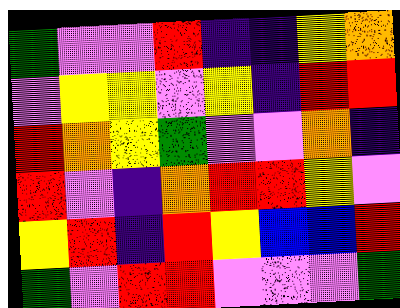[["green", "violet", "violet", "red", "indigo", "indigo", "yellow", "orange"], ["violet", "yellow", "yellow", "violet", "yellow", "indigo", "red", "red"], ["red", "orange", "yellow", "green", "violet", "violet", "orange", "indigo"], ["red", "violet", "indigo", "orange", "red", "red", "yellow", "violet"], ["yellow", "red", "indigo", "red", "yellow", "blue", "blue", "red"], ["green", "violet", "red", "red", "violet", "violet", "violet", "green"]]